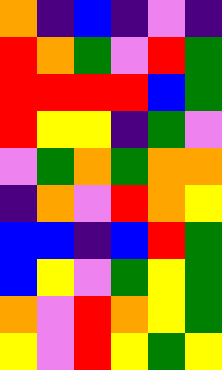[["orange", "indigo", "blue", "indigo", "violet", "indigo"], ["red", "orange", "green", "violet", "red", "green"], ["red", "red", "red", "red", "blue", "green"], ["red", "yellow", "yellow", "indigo", "green", "violet"], ["violet", "green", "orange", "green", "orange", "orange"], ["indigo", "orange", "violet", "red", "orange", "yellow"], ["blue", "blue", "indigo", "blue", "red", "green"], ["blue", "yellow", "violet", "green", "yellow", "green"], ["orange", "violet", "red", "orange", "yellow", "green"], ["yellow", "violet", "red", "yellow", "green", "yellow"]]